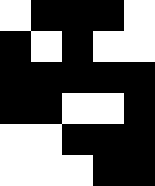[["white", "black", "black", "black", "white"], ["black", "white", "black", "white", "white"], ["black", "black", "black", "black", "black"], ["black", "black", "white", "white", "black"], ["white", "white", "black", "black", "black"], ["white", "white", "white", "black", "black"]]